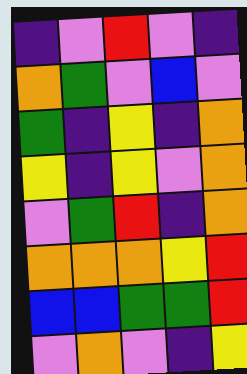[["indigo", "violet", "red", "violet", "indigo"], ["orange", "green", "violet", "blue", "violet"], ["green", "indigo", "yellow", "indigo", "orange"], ["yellow", "indigo", "yellow", "violet", "orange"], ["violet", "green", "red", "indigo", "orange"], ["orange", "orange", "orange", "yellow", "red"], ["blue", "blue", "green", "green", "red"], ["violet", "orange", "violet", "indigo", "yellow"]]